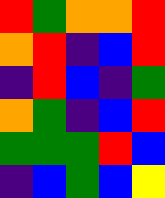[["red", "green", "orange", "orange", "red"], ["orange", "red", "indigo", "blue", "red"], ["indigo", "red", "blue", "indigo", "green"], ["orange", "green", "indigo", "blue", "red"], ["green", "green", "green", "red", "blue"], ["indigo", "blue", "green", "blue", "yellow"]]